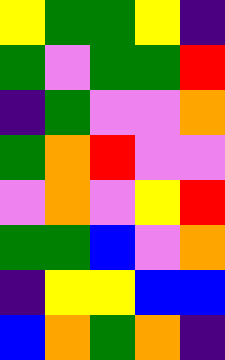[["yellow", "green", "green", "yellow", "indigo"], ["green", "violet", "green", "green", "red"], ["indigo", "green", "violet", "violet", "orange"], ["green", "orange", "red", "violet", "violet"], ["violet", "orange", "violet", "yellow", "red"], ["green", "green", "blue", "violet", "orange"], ["indigo", "yellow", "yellow", "blue", "blue"], ["blue", "orange", "green", "orange", "indigo"]]